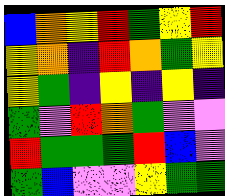[["blue", "orange", "yellow", "red", "green", "yellow", "red"], ["yellow", "orange", "indigo", "red", "orange", "green", "yellow"], ["yellow", "green", "indigo", "yellow", "indigo", "yellow", "indigo"], ["green", "violet", "red", "orange", "green", "violet", "violet"], ["red", "green", "green", "green", "red", "blue", "violet"], ["green", "blue", "violet", "violet", "yellow", "green", "green"]]